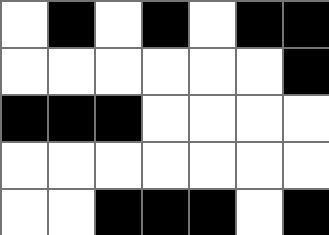[["white", "black", "white", "black", "white", "black", "black"], ["white", "white", "white", "white", "white", "white", "black"], ["black", "black", "black", "white", "white", "white", "white"], ["white", "white", "white", "white", "white", "white", "white"], ["white", "white", "black", "black", "black", "white", "black"]]